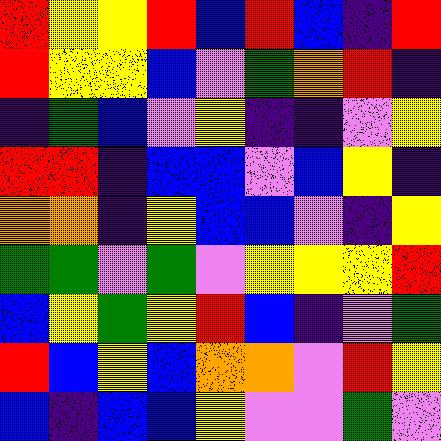[["red", "yellow", "yellow", "red", "blue", "red", "blue", "indigo", "red"], ["red", "yellow", "yellow", "blue", "violet", "green", "orange", "red", "indigo"], ["indigo", "green", "blue", "violet", "yellow", "indigo", "indigo", "violet", "yellow"], ["red", "red", "indigo", "blue", "blue", "violet", "blue", "yellow", "indigo"], ["orange", "orange", "indigo", "yellow", "blue", "blue", "violet", "indigo", "yellow"], ["green", "green", "violet", "green", "violet", "yellow", "yellow", "yellow", "red"], ["blue", "yellow", "green", "yellow", "red", "blue", "indigo", "violet", "green"], ["red", "blue", "yellow", "blue", "orange", "orange", "violet", "red", "yellow"], ["blue", "indigo", "blue", "blue", "yellow", "violet", "violet", "green", "violet"]]